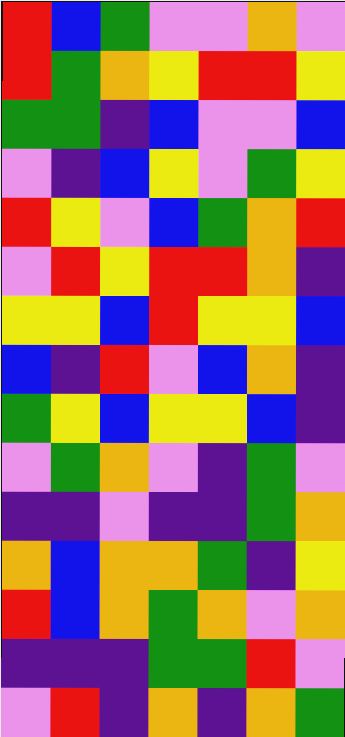[["red", "blue", "green", "violet", "violet", "orange", "violet"], ["red", "green", "orange", "yellow", "red", "red", "yellow"], ["green", "green", "indigo", "blue", "violet", "violet", "blue"], ["violet", "indigo", "blue", "yellow", "violet", "green", "yellow"], ["red", "yellow", "violet", "blue", "green", "orange", "red"], ["violet", "red", "yellow", "red", "red", "orange", "indigo"], ["yellow", "yellow", "blue", "red", "yellow", "yellow", "blue"], ["blue", "indigo", "red", "violet", "blue", "orange", "indigo"], ["green", "yellow", "blue", "yellow", "yellow", "blue", "indigo"], ["violet", "green", "orange", "violet", "indigo", "green", "violet"], ["indigo", "indigo", "violet", "indigo", "indigo", "green", "orange"], ["orange", "blue", "orange", "orange", "green", "indigo", "yellow"], ["red", "blue", "orange", "green", "orange", "violet", "orange"], ["indigo", "indigo", "indigo", "green", "green", "red", "violet"], ["violet", "red", "indigo", "orange", "indigo", "orange", "green"]]